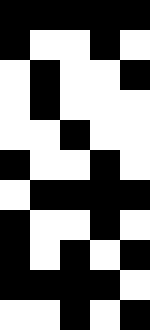[["black", "black", "black", "black", "black"], ["black", "white", "white", "black", "white"], ["white", "black", "white", "white", "black"], ["white", "black", "white", "white", "white"], ["white", "white", "black", "white", "white"], ["black", "white", "white", "black", "white"], ["white", "black", "black", "black", "black"], ["black", "white", "white", "black", "white"], ["black", "white", "black", "white", "black"], ["black", "black", "black", "black", "white"], ["white", "white", "black", "white", "black"]]